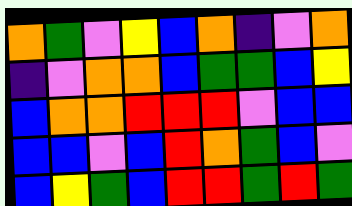[["orange", "green", "violet", "yellow", "blue", "orange", "indigo", "violet", "orange"], ["indigo", "violet", "orange", "orange", "blue", "green", "green", "blue", "yellow"], ["blue", "orange", "orange", "red", "red", "red", "violet", "blue", "blue"], ["blue", "blue", "violet", "blue", "red", "orange", "green", "blue", "violet"], ["blue", "yellow", "green", "blue", "red", "red", "green", "red", "green"]]